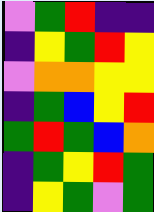[["violet", "green", "red", "indigo", "indigo"], ["indigo", "yellow", "green", "red", "yellow"], ["violet", "orange", "orange", "yellow", "yellow"], ["indigo", "green", "blue", "yellow", "red"], ["green", "red", "green", "blue", "orange"], ["indigo", "green", "yellow", "red", "green"], ["indigo", "yellow", "green", "violet", "green"]]